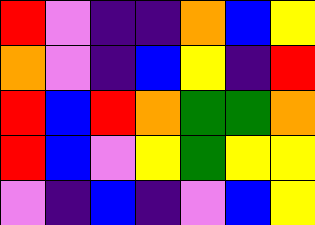[["red", "violet", "indigo", "indigo", "orange", "blue", "yellow"], ["orange", "violet", "indigo", "blue", "yellow", "indigo", "red"], ["red", "blue", "red", "orange", "green", "green", "orange"], ["red", "blue", "violet", "yellow", "green", "yellow", "yellow"], ["violet", "indigo", "blue", "indigo", "violet", "blue", "yellow"]]